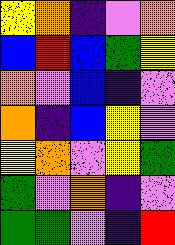[["yellow", "orange", "indigo", "violet", "orange"], ["blue", "red", "blue", "green", "yellow"], ["orange", "violet", "blue", "indigo", "violet"], ["orange", "indigo", "blue", "yellow", "violet"], ["yellow", "orange", "violet", "yellow", "green"], ["green", "violet", "orange", "indigo", "violet"], ["green", "green", "violet", "indigo", "red"]]